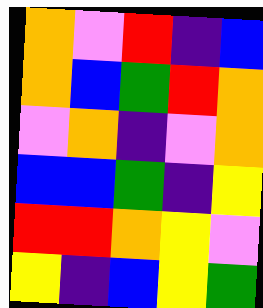[["orange", "violet", "red", "indigo", "blue"], ["orange", "blue", "green", "red", "orange"], ["violet", "orange", "indigo", "violet", "orange"], ["blue", "blue", "green", "indigo", "yellow"], ["red", "red", "orange", "yellow", "violet"], ["yellow", "indigo", "blue", "yellow", "green"]]